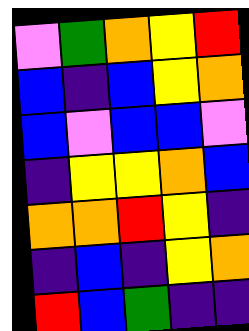[["violet", "green", "orange", "yellow", "red"], ["blue", "indigo", "blue", "yellow", "orange"], ["blue", "violet", "blue", "blue", "violet"], ["indigo", "yellow", "yellow", "orange", "blue"], ["orange", "orange", "red", "yellow", "indigo"], ["indigo", "blue", "indigo", "yellow", "orange"], ["red", "blue", "green", "indigo", "indigo"]]